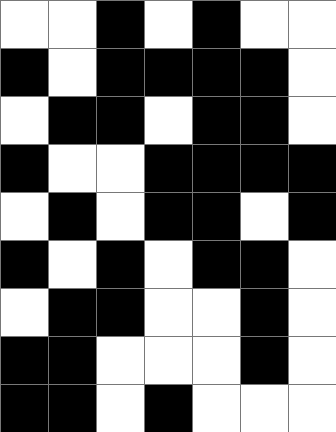[["white", "white", "black", "white", "black", "white", "white"], ["black", "white", "black", "black", "black", "black", "white"], ["white", "black", "black", "white", "black", "black", "white"], ["black", "white", "white", "black", "black", "black", "black"], ["white", "black", "white", "black", "black", "white", "black"], ["black", "white", "black", "white", "black", "black", "white"], ["white", "black", "black", "white", "white", "black", "white"], ["black", "black", "white", "white", "white", "black", "white"], ["black", "black", "white", "black", "white", "white", "white"]]